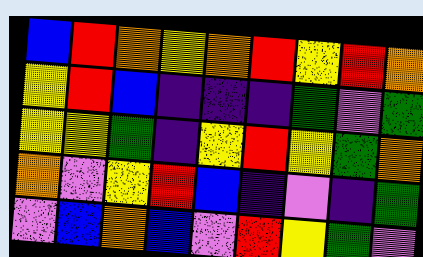[["blue", "red", "orange", "yellow", "orange", "red", "yellow", "red", "orange"], ["yellow", "red", "blue", "indigo", "indigo", "indigo", "green", "violet", "green"], ["yellow", "yellow", "green", "indigo", "yellow", "red", "yellow", "green", "orange"], ["orange", "violet", "yellow", "red", "blue", "indigo", "violet", "indigo", "green"], ["violet", "blue", "orange", "blue", "violet", "red", "yellow", "green", "violet"]]